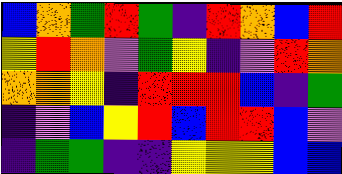[["blue", "orange", "green", "red", "green", "indigo", "red", "orange", "blue", "red"], ["yellow", "red", "orange", "violet", "green", "yellow", "indigo", "violet", "red", "orange"], ["orange", "orange", "yellow", "indigo", "red", "red", "red", "blue", "indigo", "green"], ["indigo", "violet", "blue", "yellow", "red", "blue", "red", "red", "blue", "violet"], ["indigo", "green", "green", "indigo", "indigo", "yellow", "yellow", "yellow", "blue", "blue"]]